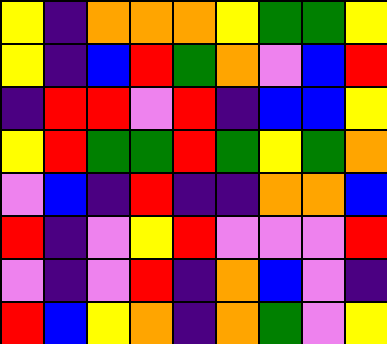[["yellow", "indigo", "orange", "orange", "orange", "yellow", "green", "green", "yellow"], ["yellow", "indigo", "blue", "red", "green", "orange", "violet", "blue", "red"], ["indigo", "red", "red", "violet", "red", "indigo", "blue", "blue", "yellow"], ["yellow", "red", "green", "green", "red", "green", "yellow", "green", "orange"], ["violet", "blue", "indigo", "red", "indigo", "indigo", "orange", "orange", "blue"], ["red", "indigo", "violet", "yellow", "red", "violet", "violet", "violet", "red"], ["violet", "indigo", "violet", "red", "indigo", "orange", "blue", "violet", "indigo"], ["red", "blue", "yellow", "orange", "indigo", "orange", "green", "violet", "yellow"]]